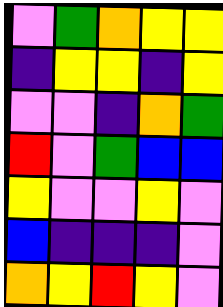[["violet", "green", "orange", "yellow", "yellow"], ["indigo", "yellow", "yellow", "indigo", "yellow"], ["violet", "violet", "indigo", "orange", "green"], ["red", "violet", "green", "blue", "blue"], ["yellow", "violet", "violet", "yellow", "violet"], ["blue", "indigo", "indigo", "indigo", "violet"], ["orange", "yellow", "red", "yellow", "violet"]]